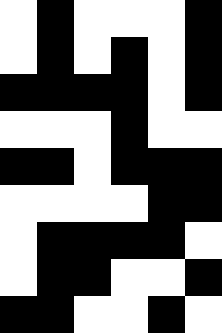[["white", "black", "white", "white", "white", "black"], ["white", "black", "white", "black", "white", "black"], ["black", "black", "black", "black", "white", "black"], ["white", "white", "white", "black", "white", "white"], ["black", "black", "white", "black", "black", "black"], ["white", "white", "white", "white", "black", "black"], ["white", "black", "black", "black", "black", "white"], ["white", "black", "black", "white", "white", "black"], ["black", "black", "white", "white", "black", "white"]]